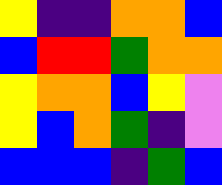[["yellow", "indigo", "indigo", "orange", "orange", "blue"], ["blue", "red", "red", "green", "orange", "orange"], ["yellow", "orange", "orange", "blue", "yellow", "violet"], ["yellow", "blue", "orange", "green", "indigo", "violet"], ["blue", "blue", "blue", "indigo", "green", "blue"]]